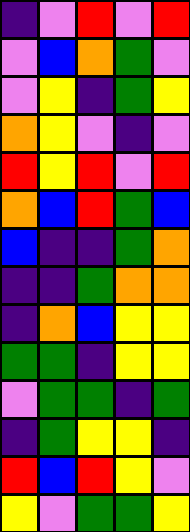[["indigo", "violet", "red", "violet", "red"], ["violet", "blue", "orange", "green", "violet"], ["violet", "yellow", "indigo", "green", "yellow"], ["orange", "yellow", "violet", "indigo", "violet"], ["red", "yellow", "red", "violet", "red"], ["orange", "blue", "red", "green", "blue"], ["blue", "indigo", "indigo", "green", "orange"], ["indigo", "indigo", "green", "orange", "orange"], ["indigo", "orange", "blue", "yellow", "yellow"], ["green", "green", "indigo", "yellow", "yellow"], ["violet", "green", "green", "indigo", "green"], ["indigo", "green", "yellow", "yellow", "indigo"], ["red", "blue", "red", "yellow", "violet"], ["yellow", "violet", "green", "green", "yellow"]]